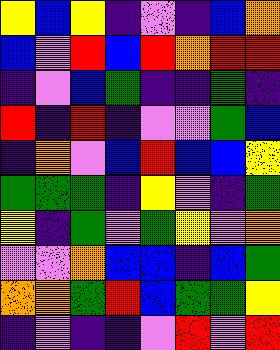[["yellow", "blue", "yellow", "indigo", "violet", "indigo", "blue", "orange"], ["blue", "violet", "red", "blue", "red", "orange", "red", "red"], ["indigo", "violet", "blue", "green", "indigo", "indigo", "green", "indigo"], ["red", "indigo", "red", "indigo", "violet", "violet", "green", "blue"], ["indigo", "orange", "violet", "blue", "red", "blue", "blue", "yellow"], ["green", "green", "green", "indigo", "yellow", "violet", "indigo", "green"], ["yellow", "indigo", "green", "violet", "green", "yellow", "violet", "orange"], ["violet", "violet", "orange", "blue", "blue", "indigo", "blue", "green"], ["orange", "orange", "green", "red", "blue", "green", "green", "yellow"], ["indigo", "violet", "indigo", "indigo", "violet", "red", "violet", "red"]]